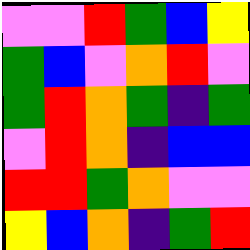[["violet", "violet", "red", "green", "blue", "yellow"], ["green", "blue", "violet", "orange", "red", "violet"], ["green", "red", "orange", "green", "indigo", "green"], ["violet", "red", "orange", "indigo", "blue", "blue"], ["red", "red", "green", "orange", "violet", "violet"], ["yellow", "blue", "orange", "indigo", "green", "red"]]